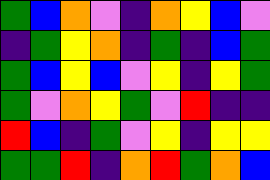[["green", "blue", "orange", "violet", "indigo", "orange", "yellow", "blue", "violet"], ["indigo", "green", "yellow", "orange", "indigo", "green", "indigo", "blue", "green"], ["green", "blue", "yellow", "blue", "violet", "yellow", "indigo", "yellow", "green"], ["green", "violet", "orange", "yellow", "green", "violet", "red", "indigo", "indigo"], ["red", "blue", "indigo", "green", "violet", "yellow", "indigo", "yellow", "yellow"], ["green", "green", "red", "indigo", "orange", "red", "green", "orange", "blue"]]